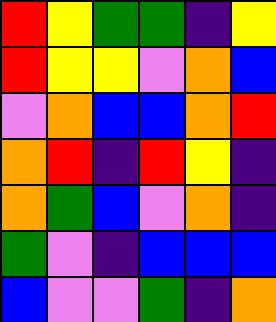[["red", "yellow", "green", "green", "indigo", "yellow"], ["red", "yellow", "yellow", "violet", "orange", "blue"], ["violet", "orange", "blue", "blue", "orange", "red"], ["orange", "red", "indigo", "red", "yellow", "indigo"], ["orange", "green", "blue", "violet", "orange", "indigo"], ["green", "violet", "indigo", "blue", "blue", "blue"], ["blue", "violet", "violet", "green", "indigo", "orange"]]